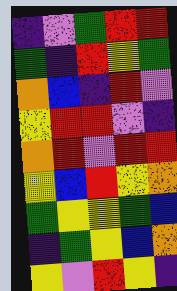[["indigo", "violet", "green", "red", "red"], ["green", "indigo", "red", "yellow", "green"], ["orange", "blue", "indigo", "red", "violet"], ["yellow", "red", "red", "violet", "indigo"], ["orange", "red", "violet", "red", "red"], ["yellow", "blue", "red", "yellow", "orange"], ["green", "yellow", "yellow", "green", "blue"], ["indigo", "green", "yellow", "blue", "orange"], ["yellow", "violet", "red", "yellow", "indigo"]]